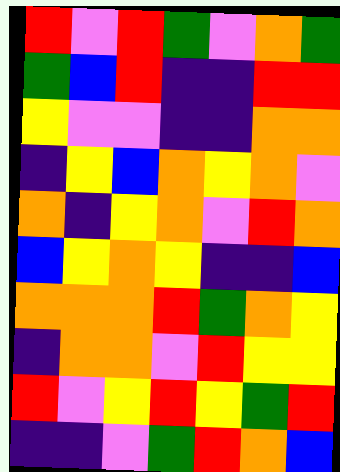[["red", "violet", "red", "green", "violet", "orange", "green"], ["green", "blue", "red", "indigo", "indigo", "red", "red"], ["yellow", "violet", "violet", "indigo", "indigo", "orange", "orange"], ["indigo", "yellow", "blue", "orange", "yellow", "orange", "violet"], ["orange", "indigo", "yellow", "orange", "violet", "red", "orange"], ["blue", "yellow", "orange", "yellow", "indigo", "indigo", "blue"], ["orange", "orange", "orange", "red", "green", "orange", "yellow"], ["indigo", "orange", "orange", "violet", "red", "yellow", "yellow"], ["red", "violet", "yellow", "red", "yellow", "green", "red"], ["indigo", "indigo", "violet", "green", "red", "orange", "blue"]]